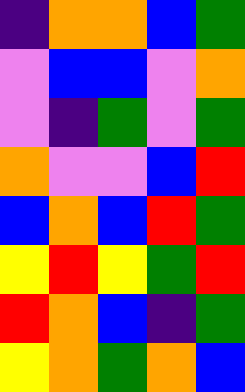[["indigo", "orange", "orange", "blue", "green"], ["violet", "blue", "blue", "violet", "orange"], ["violet", "indigo", "green", "violet", "green"], ["orange", "violet", "violet", "blue", "red"], ["blue", "orange", "blue", "red", "green"], ["yellow", "red", "yellow", "green", "red"], ["red", "orange", "blue", "indigo", "green"], ["yellow", "orange", "green", "orange", "blue"]]